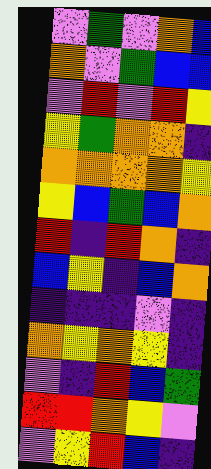[["violet", "green", "violet", "orange", "blue"], ["orange", "violet", "green", "blue", "blue"], ["violet", "red", "violet", "red", "yellow"], ["yellow", "green", "orange", "orange", "indigo"], ["orange", "orange", "orange", "orange", "yellow"], ["yellow", "blue", "green", "blue", "orange"], ["red", "indigo", "red", "orange", "indigo"], ["blue", "yellow", "indigo", "blue", "orange"], ["indigo", "indigo", "indigo", "violet", "indigo"], ["orange", "yellow", "orange", "yellow", "indigo"], ["violet", "indigo", "red", "blue", "green"], ["red", "red", "orange", "yellow", "violet"], ["violet", "yellow", "red", "blue", "indigo"]]